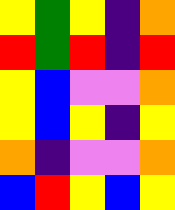[["yellow", "green", "yellow", "indigo", "orange"], ["red", "green", "red", "indigo", "red"], ["yellow", "blue", "violet", "violet", "orange"], ["yellow", "blue", "yellow", "indigo", "yellow"], ["orange", "indigo", "violet", "violet", "orange"], ["blue", "red", "yellow", "blue", "yellow"]]